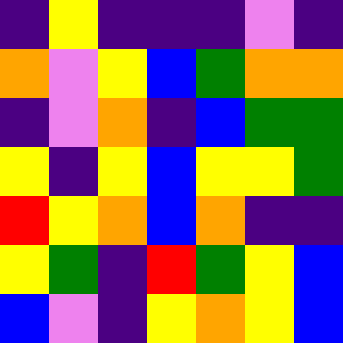[["indigo", "yellow", "indigo", "indigo", "indigo", "violet", "indigo"], ["orange", "violet", "yellow", "blue", "green", "orange", "orange"], ["indigo", "violet", "orange", "indigo", "blue", "green", "green"], ["yellow", "indigo", "yellow", "blue", "yellow", "yellow", "green"], ["red", "yellow", "orange", "blue", "orange", "indigo", "indigo"], ["yellow", "green", "indigo", "red", "green", "yellow", "blue"], ["blue", "violet", "indigo", "yellow", "orange", "yellow", "blue"]]